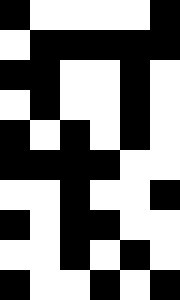[["black", "white", "white", "white", "white", "black"], ["white", "black", "black", "black", "black", "black"], ["black", "black", "white", "white", "black", "white"], ["white", "black", "white", "white", "black", "white"], ["black", "white", "black", "white", "black", "white"], ["black", "black", "black", "black", "white", "white"], ["white", "white", "black", "white", "white", "black"], ["black", "white", "black", "black", "white", "white"], ["white", "white", "black", "white", "black", "white"], ["black", "white", "white", "black", "white", "black"]]